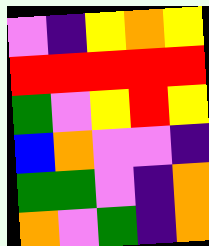[["violet", "indigo", "yellow", "orange", "yellow"], ["red", "red", "red", "red", "red"], ["green", "violet", "yellow", "red", "yellow"], ["blue", "orange", "violet", "violet", "indigo"], ["green", "green", "violet", "indigo", "orange"], ["orange", "violet", "green", "indigo", "orange"]]